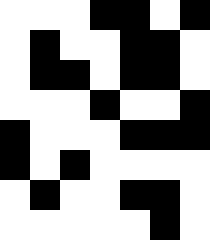[["white", "white", "white", "black", "black", "white", "black"], ["white", "black", "white", "white", "black", "black", "white"], ["white", "black", "black", "white", "black", "black", "white"], ["white", "white", "white", "black", "white", "white", "black"], ["black", "white", "white", "white", "black", "black", "black"], ["black", "white", "black", "white", "white", "white", "white"], ["white", "black", "white", "white", "black", "black", "white"], ["white", "white", "white", "white", "white", "black", "white"]]